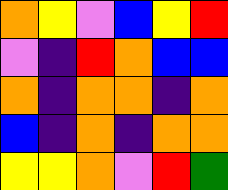[["orange", "yellow", "violet", "blue", "yellow", "red"], ["violet", "indigo", "red", "orange", "blue", "blue"], ["orange", "indigo", "orange", "orange", "indigo", "orange"], ["blue", "indigo", "orange", "indigo", "orange", "orange"], ["yellow", "yellow", "orange", "violet", "red", "green"]]